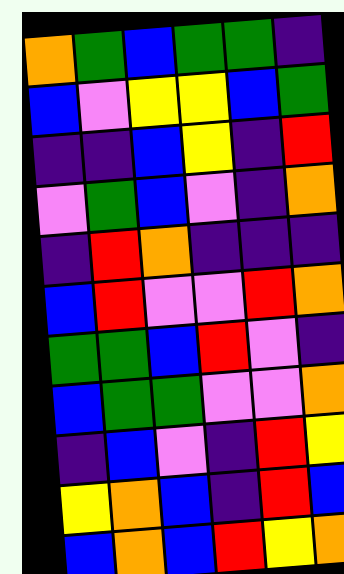[["orange", "green", "blue", "green", "green", "indigo"], ["blue", "violet", "yellow", "yellow", "blue", "green"], ["indigo", "indigo", "blue", "yellow", "indigo", "red"], ["violet", "green", "blue", "violet", "indigo", "orange"], ["indigo", "red", "orange", "indigo", "indigo", "indigo"], ["blue", "red", "violet", "violet", "red", "orange"], ["green", "green", "blue", "red", "violet", "indigo"], ["blue", "green", "green", "violet", "violet", "orange"], ["indigo", "blue", "violet", "indigo", "red", "yellow"], ["yellow", "orange", "blue", "indigo", "red", "blue"], ["blue", "orange", "blue", "red", "yellow", "orange"]]